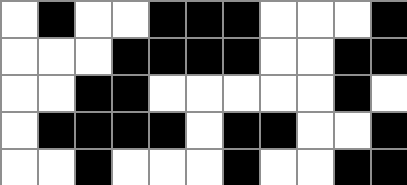[["white", "black", "white", "white", "black", "black", "black", "white", "white", "white", "black"], ["white", "white", "white", "black", "black", "black", "black", "white", "white", "black", "black"], ["white", "white", "black", "black", "white", "white", "white", "white", "white", "black", "white"], ["white", "black", "black", "black", "black", "white", "black", "black", "white", "white", "black"], ["white", "white", "black", "white", "white", "white", "black", "white", "white", "black", "black"]]